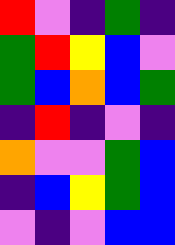[["red", "violet", "indigo", "green", "indigo"], ["green", "red", "yellow", "blue", "violet"], ["green", "blue", "orange", "blue", "green"], ["indigo", "red", "indigo", "violet", "indigo"], ["orange", "violet", "violet", "green", "blue"], ["indigo", "blue", "yellow", "green", "blue"], ["violet", "indigo", "violet", "blue", "blue"]]